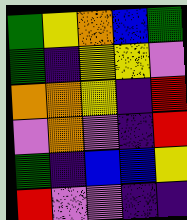[["green", "yellow", "orange", "blue", "green"], ["green", "indigo", "yellow", "yellow", "violet"], ["orange", "orange", "yellow", "indigo", "red"], ["violet", "orange", "violet", "indigo", "red"], ["green", "indigo", "blue", "blue", "yellow"], ["red", "violet", "violet", "indigo", "indigo"]]